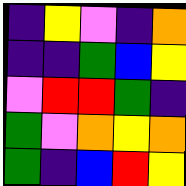[["indigo", "yellow", "violet", "indigo", "orange"], ["indigo", "indigo", "green", "blue", "yellow"], ["violet", "red", "red", "green", "indigo"], ["green", "violet", "orange", "yellow", "orange"], ["green", "indigo", "blue", "red", "yellow"]]